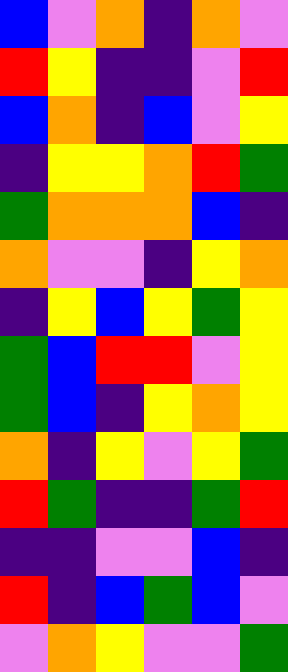[["blue", "violet", "orange", "indigo", "orange", "violet"], ["red", "yellow", "indigo", "indigo", "violet", "red"], ["blue", "orange", "indigo", "blue", "violet", "yellow"], ["indigo", "yellow", "yellow", "orange", "red", "green"], ["green", "orange", "orange", "orange", "blue", "indigo"], ["orange", "violet", "violet", "indigo", "yellow", "orange"], ["indigo", "yellow", "blue", "yellow", "green", "yellow"], ["green", "blue", "red", "red", "violet", "yellow"], ["green", "blue", "indigo", "yellow", "orange", "yellow"], ["orange", "indigo", "yellow", "violet", "yellow", "green"], ["red", "green", "indigo", "indigo", "green", "red"], ["indigo", "indigo", "violet", "violet", "blue", "indigo"], ["red", "indigo", "blue", "green", "blue", "violet"], ["violet", "orange", "yellow", "violet", "violet", "green"]]